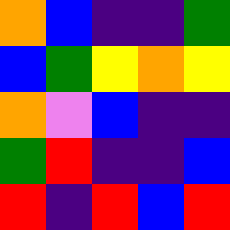[["orange", "blue", "indigo", "indigo", "green"], ["blue", "green", "yellow", "orange", "yellow"], ["orange", "violet", "blue", "indigo", "indigo"], ["green", "red", "indigo", "indigo", "blue"], ["red", "indigo", "red", "blue", "red"]]